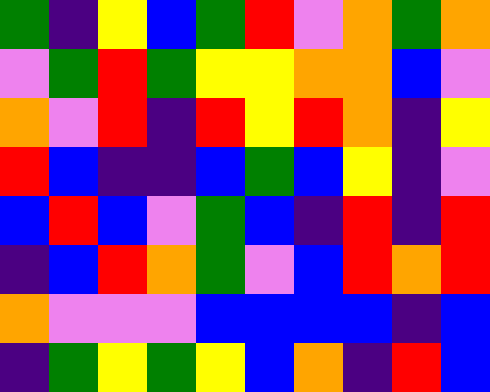[["green", "indigo", "yellow", "blue", "green", "red", "violet", "orange", "green", "orange"], ["violet", "green", "red", "green", "yellow", "yellow", "orange", "orange", "blue", "violet"], ["orange", "violet", "red", "indigo", "red", "yellow", "red", "orange", "indigo", "yellow"], ["red", "blue", "indigo", "indigo", "blue", "green", "blue", "yellow", "indigo", "violet"], ["blue", "red", "blue", "violet", "green", "blue", "indigo", "red", "indigo", "red"], ["indigo", "blue", "red", "orange", "green", "violet", "blue", "red", "orange", "red"], ["orange", "violet", "violet", "violet", "blue", "blue", "blue", "blue", "indigo", "blue"], ["indigo", "green", "yellow", "green", "yellow", "blue", "orange", "indigo", "red", "blue"]]